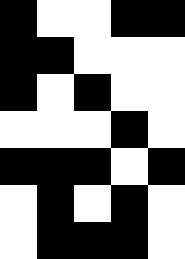[["black", "white", "white", "black", "black"], ["black", "black", "white", "white", "white"], ["black", "white", "black", "white", "white"], ["white", "white", "white", "black", "white"], ["black", "black", "black", "white", "black"], ["white", "black", "white", "black", "white"], ["white", "black", "black", "black", "white"]]